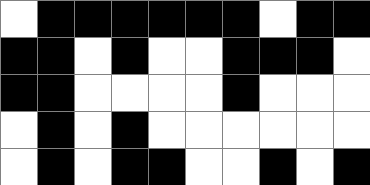[["white", "black", "black", "black", "black", "black", "black", "white", "black", "black"], ["black", "black", "white", "black", "white", "white", "black", "black", "black", "white"], ["black", "black", "white", "white", "white", "white", "black", "white", "white", "white"], ["white", "black", "white", "black", "white", "white", "white", "white", "white", "white"], ["white", "black", "white", "black", "black", "white", "white", "black", "white", "black"]]